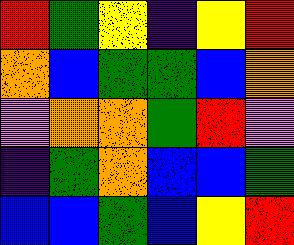[["red", "green", "yellow", "indigo", "yellow", "red"], ["orange", "blue", "green", "green", "blue", "orange"], ["violet", "orange", "orange", "green", "red", "violet"], ["indigo", "green", "orange", "blue", "blue", "green"], ["blue", "blue", "green", "blue", "yellow", "red"]]